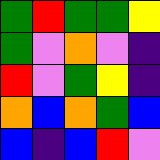[["green", "red", "green", "green", "yellow"], ["green", "violet", "orange", "violet", "indigo"], ["red", "violet", "green", "yellow", "indigo"], ["orange", "blue", "orange", "green", "blue"], ["blue", "indigo", "blue", "red", "violet"]]